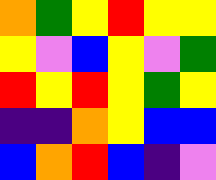[["orange", "green", "yellow", "red", "yellow", "yellow"], ["yellow", "violet", "blue", "yellow", "violet", "green"], ["red", "yellow", "red", "yellow", "green", "yellow"], ["indigo", "indigo", "orange", "yellow", "blue", "blue"], ["blue", "orange", "red", "blue", "indigo", "violet"]]